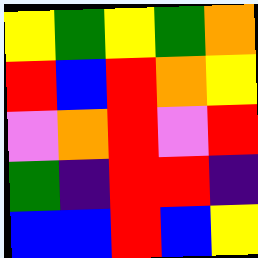[["yellow", "green", "yellow", "green", "orange"], ["red", "blue", "red", "orange", "yellow"], ["violet", "orange", "red", "violet", "red"], ["green", "indigo", "red", "red", "indigo"], ["blue", "blue", "red", "blue", "yellow"]]